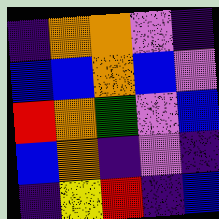[["indigo", "orange", "orange", "violet", "indigo"], ["blue", "blue", "orange", "blue", "violet"], ["red", "orange", "green", "violet", "blue"], ["blue", "orange", "indigo", "violet", "indigo"], ["indigo", "yellow", "red", "indigo", "blue"]]